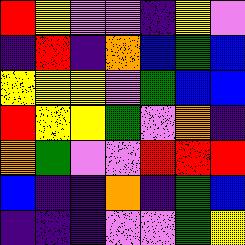[["red", "yellow", "violet", "violet", "indigo", "yellow", "violet"], ["indigo", "red", "indigo", "orange", "blue", "green", "blue"], ["yellow", "yellow", "yellow", "violet", "green", "blue", "blue"], ["red", "yellow", "yellow", "green", "violet", "orange", "indigo"], ["orange", "green", "violet", "violet", "red", "red", "red"], ["blue", "indigo", "indigo", "orange", "indigo", "green", "blue"], ["indigo", "indigo", "indigo", "violet", "violet", "green", "yellow"]]